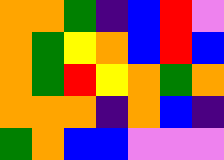[["orange", "orange", "green", "indigo", "blue", "red", "violet"], ["orange", "green", "yellow", "orange", "blue", "red", "blue"], ["orange", "green", "red", "yellow", "orange", "green", "orange"], ["orange", "orange", "orange", "indigo", "orange", "blue", "indigo"], ["green", "orange", "blue", "blue", "violet", "violet", "violet"]]